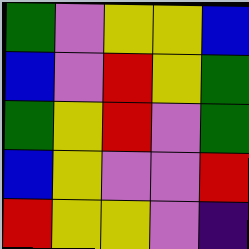[["green", "violet", "yellow", "yellow", "blue"], ["blue", "violet", "red", "yellow", "green"], ["green", "yellow", "red", "violet", "green"], ["blue", "yellow", "violet", "violet", "red"], ["red", "yellow", "yellow", "violet", "indigo"]]